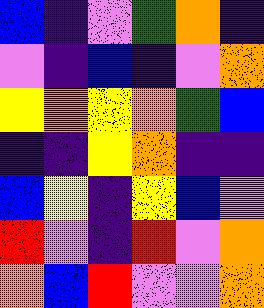[["blue", "indigo", "violet", "green", "orange", "indigo"], ["violet", "indigo", "blue", "indigo", "violet", "orange"], ["yellow", "orange", "yellow", "orange", "green", "blue"], ["indigo", "indigo", "yellow", "orange", "indigo", "indigo"], ["blue", "yellow", "indigo", "yellow", "blue", "violet"], ["red", "violet", "indigo", "red", "violet", "orange"], ["orange", "blue", "red", "violet", "violet", "orange"]]